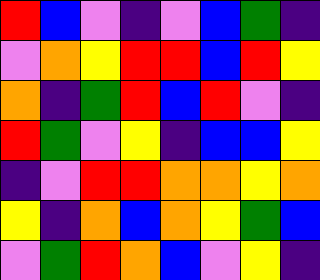[["red", "blue", "violet", "indigo", "violet", "blue", "green", "indigo"], ["violet", "orange", "yellow", "red", "red", "blue", "red", "yellow"], ["orange", "indigo", "green", "red", "blue", "red", "violet", "indigo"], ["red", "green", "violet", "yellow", "indigo", "blue", "blue", "yellow"], ["indigo", "violet", "red", "red", "orange", "orange", "yellow", "orange"], ["yellow", "indigo", "orange", "blue", "orange", "yellow", "green", "blue"], ["violet", "green", "red", "orange", "blue", "violet", "yellow", "indigo"]]